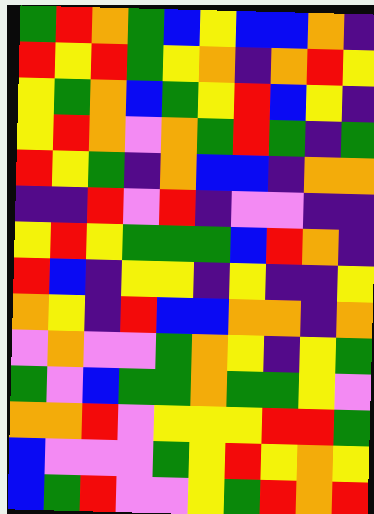[["green", "red", "orange", "green", "blue", "yellow", "blue", "blue", "orange", "indigo"], ["red", "yellow", "red", "green", "yellow", "orange", "indigo", "orange", "red", "yellow"], ["yellow", "green", "orange", "blue", "green", "yellow", "red", "blue", "yellow", "indigo"], ["yellow", "red", "orange", "violet", "orange", "green", "red", "green", "indigo", "green"], ["red", "yellow", "green", "indigo", "orange", "blue", "blue", "indigo", "orange", "orange"], ["indigo", "indigo", "red", "violet", "red", "indigo", "violet", "violet", "indigo", "indigo"], ["yellow", "red", "yellow", "green", "green", "green", "blue", "red", "orange", "indigo"], ["red", "blue", "indigo", "yellow", "yellow", "indigo", "yellow", "indigo", "indigo", "yellow"], ["orange", "yellow", "indigo", "red", "blue", "blue", "orange", "orange", "indigo", "orange"], ["violet", "orange", "violet", "violet", "green", "orange", "yellow", "indigo", "yellow", "green"], ["green", "violet", "blue", "green", "green", "orange", "green", "green", "yellow", "violet"], ["orange", "orange", "red", "violet", "yellow", "yellow", "yellow", "red", "red", "green"], ["blue", "violet", "violet", "violet", "green", "yellow", "red", "yellow", "orange", "yellow"], ["blue", "green", "red", "violet", "violet", "yellow", "green", "red", "orange", "red"]]